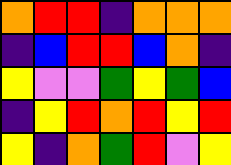[["orange", "red", "red", "indigo", "orange", "orange", "orange"], ["indigo", "blue", "red", "red", "blue", "orange", "indigo"], ["yellow", "violet", "violet", "green", "yellow", "green", "blue"], ["indigo", "yellow", "red", "orange", "red", "yellow", "red"], ["yellow", "indigo", "orange", "green", "red", "violet", "yellow"]]